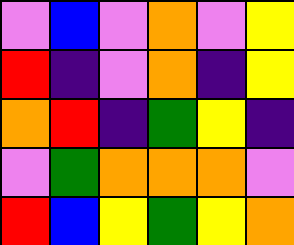[["violet", "blue", "violet", "orange", "violet", "yellow"], ["red", "indigo", "violet", "orange", "indigo", "yellow"], ["orange", "red", "indigo", "green", "yellow", "indigo"], ["violet", "green", "orange", "orange", "orange", "violet"], ["red", "blue", "yellow", "green", "yellow", "orange"]]